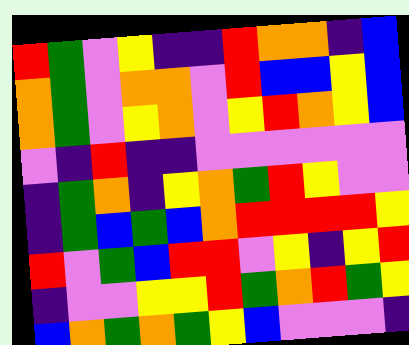[["red", "green", "violet", "yellow", "indigo", "indigo", "red", "orange", "orange", "indigo", "blue"], ["orange", "green", "violet", "orange", "orange", "violet", "red", "blue", "blue", "yellow", "blue"], ["orange", "green", "violet", "yellow", "orange", "violet", "yellow", "red", "orange", "yellow", "blue"], ["violet", "indigo", "red", "indigo", "indigo", "violet", "violet", "violet", "violet", "violet", "violet"], ["indigo", "green", "orange", "indigo", "yellow", "orange", "green", "red", "yellow", "violet", "violet"], ["indigo", "green", "blue", "green", "blue", "orange", "red", "red", "red", "red", "yellow"], ["red", "violet", "green", "blue", "red", "red", "violet", "yellow", "indigo", "yellow", "red"], ["indigo", "violet", "violet", "yellow", "yellow", "red", "green", "orange", "red", "green", "yellow"], ["blue", "orange", "green", "orange", "green", "yellow", "blue", "violet", "violet", "violet", "indigo"]]